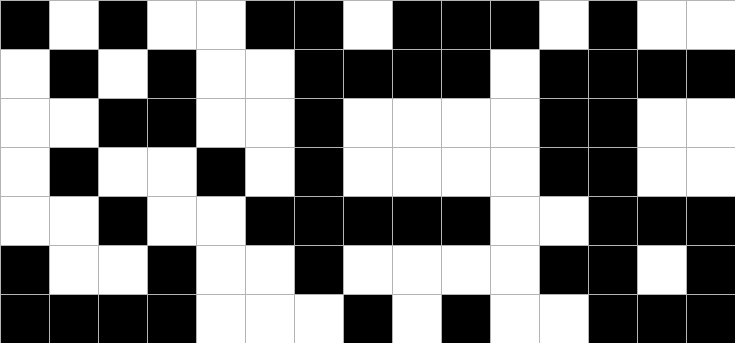[["black", "white", "black", "white", "white", "black", "black", "white", "black", "black", "black", "white", "black", "white", "white"], ["white", "black", "white", "black", "white", "white", "black", "black", "black", "black", "white", "black", "black", "black", "black"], ["white", "white", "black", "black", "white", "white", "black", "white", "white", "white", "white", "black", "black", "white", "white"], ["white", "black", "white", "white", "black", "white", "black", "white", "white", "white", "white", "black", "black", "white", "white"], ["white", "white", "black", "white", "white", "black", "black", "black", "black", "black", "white", "white", "black", "black", "black"], ["black", "white", "white", "black", "white", "white", "black", "white", "white", "white", "white", "black", "black", "white", "black"], ["black", "black", "black", "black", "white", "white", "white", "black", "white", "black", "white", "white", "black", "black", "black"]]